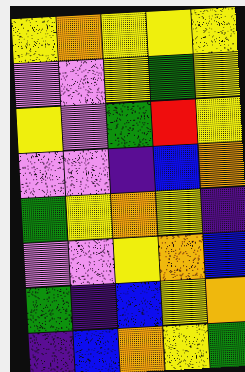[["yellow", "orange", "yellow", "yellow", "yellow"], ["violet", "violet", "yellow", "green", "yellow"], ["yellow", "violet", "green", "red", "yellow"], ["violet", "violet", "indigo", "blue", "orange"], ["green", "yellow", "orange", "yellow", "indigo"], ["violet", "violet", "yellow", "orange", "blue"], ["green", "indigo", "blue", "yellow", "orange"], ["indigo", "blue", "orange", "yellow", "green"]]